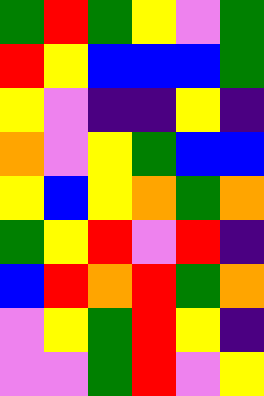[["green", "red", "green", "yellow", "violet", "green"], ["red", "yellow", "blue", "blue", "blue", "green"], ["yellow", "violet", "indigo", "indigo", "yellow", "indigo"], ["orange", "violet", "yellow", "green", "blue", "blue"], ["yellow", "blue", "yellow", "orange", "green", "orange"], ["green", "yellow", "red", "violet", "red", "indigo"], ["blue", "red", "orange", "red", "green", "orange"], ["violet", "yellow", "green", "red", "yellow", "indigo"], ["violet", "violet", "green", "red", "violet", "yellow"]]